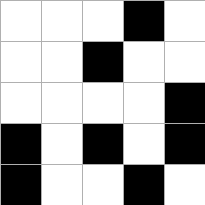[["white", "white", "white", "black", "white"], ["white", "white", "black", "white", "white"], ["white", "white", "white", "white", "black"], ["black", "white", "black", "white", "black"], ["black", "white", "white", "black", "white"]]